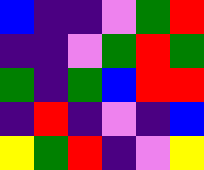[["blue", "indigo", "indigo", "violet", "green", "red"], ["indigo", "indigo", "violet", "green", "red", "green"], ["green", "indigo", "green", "blue", "red", "red"], ["indigo", "red", "indigo", "violet", "indigo", "blue"], ["yellow", "green", "red", "indigo", "violet", "yellow"]]